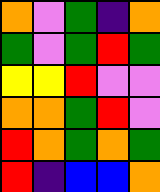[["orange", "violet", "green", "indigo", "orange"], ["green", "violet", "green", "red", "green"], ["yellow", "yellow", "red", "violet", "violet"], ["orange", "orange", "green", "red", "violet"], ["red", "orange", "green", "orange", "green"], ["red", "indigo", "blue", "blue", "orange"]]